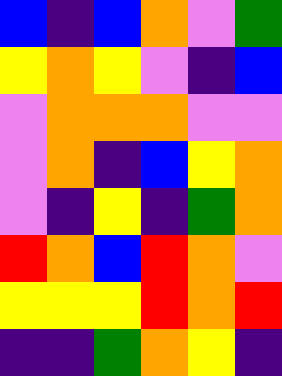[["blue", "indigo", "blue", "orange", "violet", "green"], ["yellow", "orange", "yellow", "violet", "indigo", "blue"], ["violet", "orange", "orange", "orange", "violet", "violet"], ["violet", "orange", "indigo", "blue", "yellow", "orange"], ["violet", "indigo", "yellow", "indigo", "green", "orange"], ["red", "orange", "blue", "red", "orange", "violet"], ["yellow", "yellow", "yellow", "red", "orange", "red"], ["indigo", "indigo", "green", "orange", "yellow", "indigo"]]